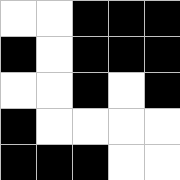[["white", "white", "black", "black", "black"], ["black", "white", "black", "black", "black"], ["white", "white", "black", "white", "black"], ["black", "white", "white", "white", "white"], ["black", "black", "black", "white", "white"]]